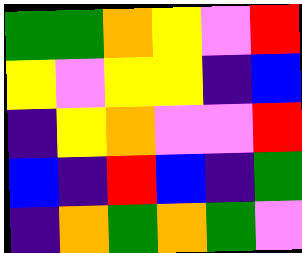[["green", "green", "orange", "yellow", "violet", "red"], ["yellow", "violet", "yellow", "yellow", "indigo", "blue"], ["indigo", "yellow", "orange", "violet", "violet", "red"], ["blue", "indigo", "red", "blue", "indigo", "green"], ["indigo", "orange", "green", "orange", "green", "violet"]]